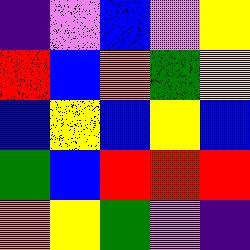[["indigo", "violet", "blue", "violet", "yellow"], ["red", "blue", "orange", "green", "yellow"], ["blue", "yellow", "blue", "yellow", "blue"], ["green", "blue", "red", "red", "red"], ["orange", "yellow", "green", "violet", "indigo"]]